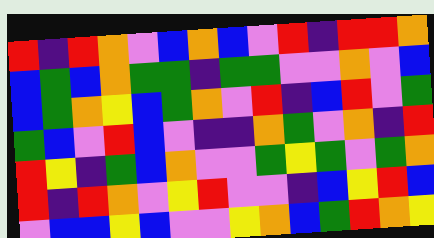[["red", "indigo", "red", "orange", "violet", "blue", "orange", "blue", "violet", "red", "indigo", "red", "red", "orange"], ["blue", "green", "blue", "orange", "green", "green", "indigo", "green", "green", "violet", "violet", "orange", "violet", "blue"], ["blue", "green", "orange", "yellow", "blue", "green", "orange", "violet", "red", "indigo", "blue", "red", "violet", "green"], ["green", "blue", "violet", "red", "blue", "violet", "indigo", "indigo", "orange", "green", "violet", "orange", "indigo", "red"], ["red", "yellow", "indigo", "green", "blue", "orange", "violet", "violet", "green", "yellow", "green", "violet", "green", "orange"], ["red", "indigo", "red", "orange", "violet", "yellow", "red", "violet", "violet", "indigo", "blue", "yellow", "red", "blue"], ["violet", "blue", "blue", "yellow", "blue", "violet", "violet", "yellow", "orange", "blue", "green", "red", "orange", "yellow"]]